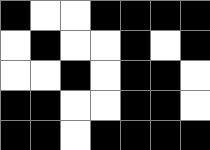[["black", "white", "white", "black", "black", "black", "black"], ["white", "black", "white", "white", "black", "white", "black"], ["white", "white", "black", "white", "black", "black", "white"], ["black", "black", "white", "white", "black", "black", "white"], ["black", "black", "white", "black", "black", "black", "black"]]